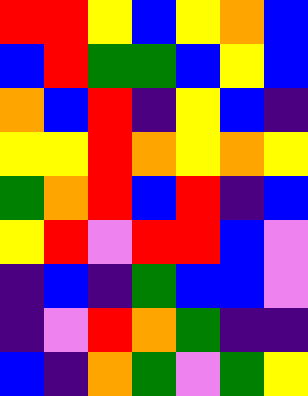[["red", "red", "yellow", "blue", "yellow", "orange", "blue"], ["blue", "red", "green", "green", "blue", "yellow", "blue"], ["orange", "blue", "red", "indigo", "yellow", "blue", "indigo"], ["yellow", "yellow", "red", "orange", "yellow", "orange", "yellow"], ["green", "orange", "red", "blue", "red", "indigo", "blue"], ["yellow", "red", "violet", "red", "red", "blue", "violet"], ["indigo", "blue", "indigo", "green", "blue", "blue", "violet"], ["indigo", "violet", "red", "orange", "green", "indigo", "indigo"], ["blue", "indigo", "orange", "green", "violet", "green", "yellow"]]